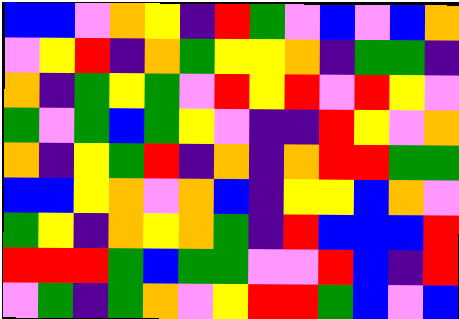[["blue", "blue", "violet", "orange", "yellow", "indigo", "red", "green", "violet", "blue", "violet", "blue", "orange"], ["violet", "yellow", "red", "indigo", "orange", "green", "yellow", "yellow", "orange", "indigo", "green", "green", "indigo"], ["orange", "indigo", "green", "yellow", "green", "violet", "red", "yellow", "red", "violet", "red", "yellow", "violet"], ["green", "violet", "green", "blue", "green", "yellow", "violet", "indigo", "indigo", "red", "yellow", "violet", "orange"], ["orange", "indigo", "yellow", "green", "red", "indigo", "orange", "indigo", "orange", "red", "red", "green", "green"], ["blue", "blue", "yellow", "orange", "violet", "orange", "blue", "indigo", "yellow", "yellow", "blue", "orange", "violet"], ["green", "yellow", "indigo", "orange", "yellow", "orange", "green", "indigo", "red", "blue", "blue", "blue", "red"], ["red", "red", "red", "green", "blue", "green", "green", "violet", "violet", "red", "blue", "indigo", "red"], ["violet", "green", "indigo", "green", "orange", "violet", "yellow", "red", "red", "green", "blue", "violet", "blue"]]